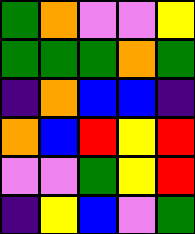[["green", "orange", "violet", "violet", "yellow"], ["green", "green", "green", "orange", "green"], ["indigo", "orange", "blue", "blue", "indigo"], ["orange", "blue", "red", "yellow", "red"], ["violet", "violet", "green", "yellow", "red"], ["indigo", "yellow", "blue", "violet", "green"]]